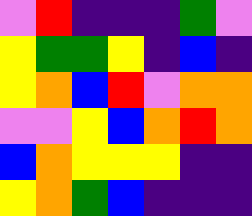[["violet", "red", "indigo", "indigo", "indigo", "green", "violet"], ["yellow", "green", "green", "yellow", "indigo", "blue", "indigo"], ["yellow", "orange", "blue", "red", "violet", "orange", "orange"], ["violet", "violet", "yellow", "blue", "orange", "red", "orange"], ["blue", "orange", "yellow", "yellow", "yellow", "indigo", "indigo"], ["yellow", "orange", "green", "blue", "indigo", "indigo", "indigo"]]